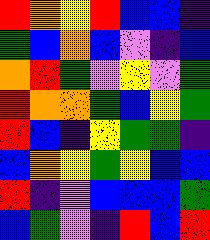[["red", "orange", "yellow", "red", "blue", "blue", "indigo"], ["green", "blue", "orange", "blue", "violet", "indigo", "blue"], ["orange", "red", "green", "violet", "yellow", "violet", "green"], ["red", "orange", "orange", "green", "blue", "yellow", "green"], ["red", "blue", "indigo", "yellow", "green", "green", "indigo"], ["blue", "orange", "yellow", "green", "yellow", "blue", "blue"], ["red", "indigo", "violet", "blue", "blue", "blue", "green"], ["blue", "green", "violet", "indigo", "red", "blue", "red"]]